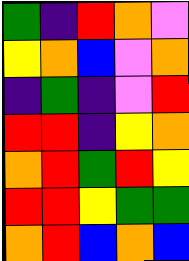[["green", "indigo", "red", "orange", "violet"], ["yellow", "orange", "blue", "violet", "orange"], ["indigo", "green", "indigo", "violet", "red"], ["red", "red", "indigo", "yellow", "orange"], ["orange", "red", "green", "red", "yellow"], ["red", "red", "yellow", "green", "green"], ["orange", "red", "blue", "orange", "blue"]]